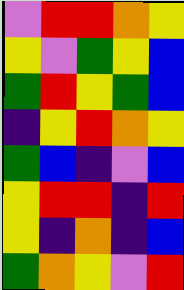[["violet", "red", "red", "orange", "yellow"], ["yellow", "violet", "green", "yellow", "blue"], ["green", "red", "yellow", "green", "blue"], ["indigo", "yellow", "red", "orange", "yellow"], ["green", "blue", "indigo", "violet", "blue"], ["yellow", "red", "red", "indigo", "red"], ["yellow", "indigo", "orange", "indigo", "blue"], ["green", "orange", "yellow", "violet", "red"]]